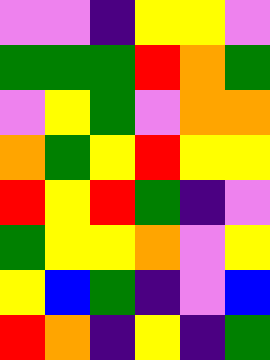[["violet", "violet", "indigo", "yellow", "yellow", "violet"], ["green", "green", "green", "red", "orange", "green"], ["violet", "yellow", "green", "violet", "orange", "orange"], ["orange", "green", "yellow", "red", "yellow", "yellow"], ["red", "yellow", "red", "green", "indigo", "violet"], ["green", "yellow", "yellow", "orange", "violet", "yellow"], ["yellow", "blue", "green", "indigo", "violet", "blue"], ["red", "orange", "indigo", "yellow", "indigo", "green"]]